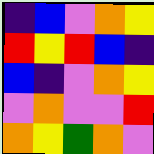[["indigo", "blue", "violet", "orange", "yellow"], ["red", "yellow", "red", "blue", "indigo"], ["blue", "indigo", "violet", "orange", "yellow"], ["violet", "orange", "violet", "violet", "red"], ["orange", "yellow", "green", "orange", "violet"]]